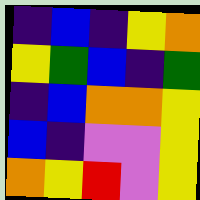[["indigo", "blue", "indigo", "yellow", "orange"], ["yellow", "green", "blue", "indigo", "green"], ["indigo", "blue", "orange", "orange", "yellow"], ["blue", "indigo", "violet", "violet", "yellow"], ["orange", "yellow", "red", "violet", "yellow"]]